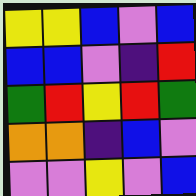[["yellow", "yellow", "blue", "violet", "blue"], ["blue", "blue", "violet", "indigo", "red"], ["green", "red", "yellow", "red", "green"], ["orange", "orange", "indigo", "blue", "violet"], ["violet", "violet", "yellow", "violet", "blue"]]